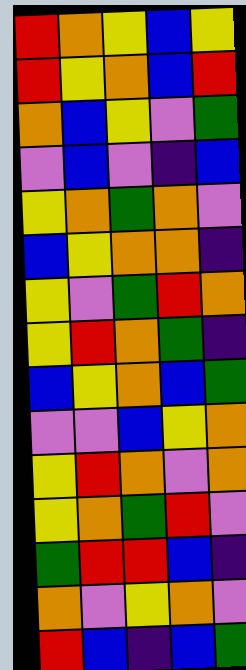[["red", "orange", "yellow", "blue", "yellow"], ["red", "yellow", "orange", "blue", "red"], ["orange", "blue", "yellow", "violet", "green"], ["violet", "blue", "violet", "indigo", "blue"], ["yellow", "orange", "green", "orange", "violet"], ["blue", "yellow", "orange", "orange", "indigo"], ["yellow", "violet", "green", "red", "orange"], ["yellow", "red", "orange", "green", "indigo"], ["blue", "yellow", "orange", "blue", "green"], ["violet", "violet", "blue", "yellow", "orange"], ["yellow", "red", "orange", "violet", "orange"], ["yellow", "orange", "green", "red", "violet"], ["green", "red", "red", "blue", "indigo"], ["orange", "violet", "yellow", "orange", "violet"], ["red", "blue", "indigo", "blue", "green"]]